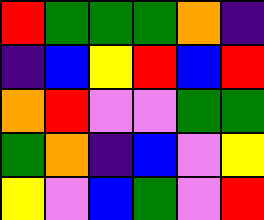[["red", "green", "green", "green", "orange", "indigo"], ["indigo", "blue", "yellow", "red", "blue", "red"], ["orange", "red", "violet", "violet", "green", "green"], ["green", "orange", "indigo", "blue", "violet", "yellow"], ["yellow", "violet", "blue", "green", "violet", "red"]]